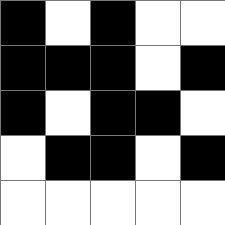[["black", "white", "black", "white", "white"], ["black", "black", "black", "white", "black"], ["black", "white", "black", "black", "white"], ["white", "black", "black", "white", "black"], ["white", "white", "white", "white", "white"]]